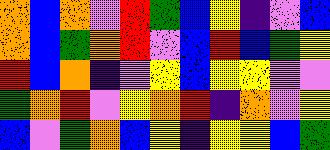[["orange", "blue", "orange", "violet", "red", "green", "blue", "yellow", "indigo", "violet", "blue"], ["orange", "blue", "green", "orange", "red", "violet", "blue", "red", "blue", "green", "yellow"], ["red", "blue", "orange", "indigo", "violet", "yellow", "blue", "yellow", "yellow", "violet", "violet"], ["green", "orange", "red", "violet", "yellow", "orange", "red", "indigo", "orange", "violet", "yellow"], ["blue", "violet", "green", "orange", "blue", "yellow", "indigo", "yellow", "yellow", "blue", "green"]]